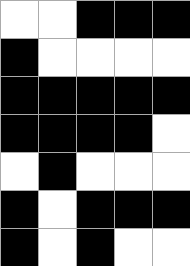[["white", "white", "black", "black", "black"], ["black", "white", "white", "white", "white"], ["black", "black", "black", "black", "black"], ["black", "black", "black", "black", "white"], ["white", "black", "white", "white", "white"], ["black", "white", "black", "black", "black"], ["black", "white", "black", "white", "white"]]